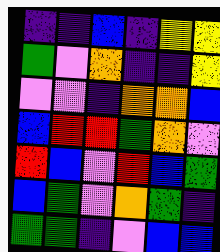[["indigo", "indigo", "blue", "indigo", "yellow", "yellow"], ["green", "violet", "orange", "indigo", "indigo", "yellow"], ["violet", "violet", "indigo", "orange", "orange", "blue"], ["blue", "red", "red", "green", "orange", "violet"], ["red", "blue", "violet", "red", "blue", "green"], ["blue", "green", "violet", "orange", "green", "indigo"], ["green", "green", "indigo", "violet", "blue", "blue"]]